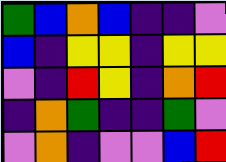[["green", "blue", "orange", "blue", "indigo", "indigo", "violet"], ["blue", "indigo", "yellow", "yellow", "indigo", "yellow", "yellow"], ["violet", "indigo", "red", "yellow", "indigo", "orange", "red"], ["indigo", "orange", "green", "indigo", "indigo", "green", "violet"], ["violet", "orange", "indigo", "violet", "violet", "blue", "red"]]